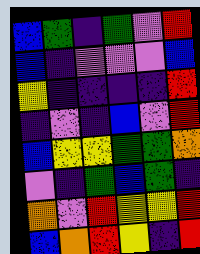[["blue", "green", "indigo", "green", "violet", "red"], ["blue", "indigo", "violet", "violet", "violet", "blue"], ["yellow", "indigo", "indigo", "indigo", "indigo", "red"], ["indigo", "violet", "indigo", "blue", "violet", "red"], ["blue", "yellow", "yellow", "green", "green", "orange"], ["violet", "indigo", "green", "blue", "green", "indigo"], ["orange", "violet", "red", "yellow", "yellow", "red"], ["blue", "orange", "red", "yellow", "indigo", "red"]]